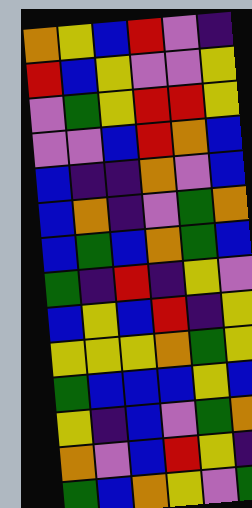[["orange", "yellow", "blue", "red", "violet", "indigo"], ["red", "blue", "yellow", "violet", "violet", "yellow"], ["violet", "green", "yellow", "red", "red", "yellow"], ["violet", "violet", "blue", "red", "orange", "blue"], ["blue", "indigo", "indigo", "orange", "violet", "blue"], ["blue", "orange", "indigo", "violet", "green", "orange"], ["blue", "green", "blue", "orange", "green", "blue"], ["green", "indigo", "red", "indigo", "yellow", "violet"], ["blue", "yellow", "blue", "red", "indigo", "yellow"], ["yellow", "yellow", "yellow", "orange", "green", "yellow"], ["green", "blue", "blue", "blue", "yellow", "blue"], ["yellow", "indigo", "blue", "violet", "green", "orange"], ["orange", "violet", "blue", "red", "yellow", "indigo"], ["green", "blue", "orange", "yellow", "violet", "green"]]